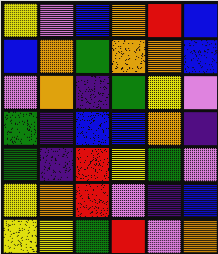[["yellow", "violet", "blue", "orange", "red", "blue"], ["blue", "orange", "green", "orange", "orange", "blue"], ["violet", "orange", "indigo", "green", "yellow", "violet"], ["green", "indigo", "blue", "blue", "orange", "indigo"], ["green", "indigo", "red", "yellow", "green", "violet"], ["yellow", "orange", "red", "violet", "indigo", "blue"], ["yellow", "yellow", "green", "red", "violet", "orange"]]